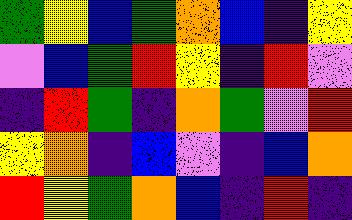[["green", "yellow", "blue", "green", "orange", "blue", "indigo", "yellow"], ["violet", "blue", "green", "red", "yellow", "indigo", "red", "violet"], ["indigo", "red", "green", "indigo", "orange", "green", "violet", "red"], ["yellow", "orange", "indigo", "blue", "violet", "indigo", "blue", "orange"], ["red", "yellow", "green", "orange", "blue", "indigo", "red", "indigo"]]